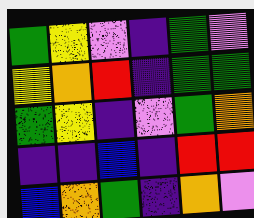[["green", "yellow", "violet", "indigo", "green", "violet"], ["yellow", "orange", "red", "indigo", "green", "green"], ["green", "yellow", "indigo", "violet", "green", "orange"], ["indigo", "indigo", "blue", "indigo", "red", "red"], ["blue", "orange", "green", "indigo", "orange", "violet"]]